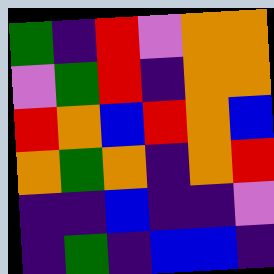[["green", "indigo", "red", "violet", "orange", "orange"], ["violet", "green", "red", "indigo", "orange", "orange"], ["red", "orange", "blue", "red", "orange", "blue"], ["orange", "green", "orange", "indigo", "orange", "red"], ["indigo", "indigo", "blue", "indigo", "indigo", "violet"], ["indigo", "green", "indigo", "blue", "blue", "indigo"]]